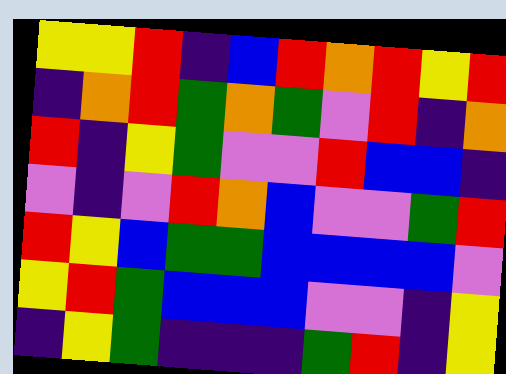[["yellow", "yellow", "red", "indigo", "blue", "red", "orange", "red", "yellow", "red"], ["indigo", "orange", "red", "green", "orange", "green", "violet", "red", "indigo", "orange"], ["red", "indigo", "yellow", "green", "violet", "violet", "red", "blue", "blue", "indigo"], ["violet", "indigo", "violet", "red", "orange", "blue", "violet", "violet", "green", "red"], ["red", "yellow", "blue", "green", "green", "blue", "blue", "blue", "blue", "violet"], ["yellow", "red", "green", "blue", "blue", "blue", "violet", "violet", "indigo", "yellow"], ["indigo", "yellow", "green", "indigo", "indigo", "indigo", "green", "red", "indigo", "yellow"]]